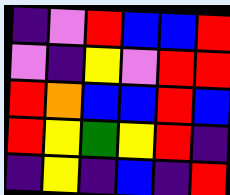[["indigo", "violet", "red", "blue", "blue", "red"], ["violet", "indigo", "yellow", "violet", "red", "red"], ["red", "orange", "blue", "blue", "red", "blue"], ["red", "yellow", "green", "yellow", "red", "indigo"], ["indigo", "yellow", "indigo", "blue", "indigo", "red"]]